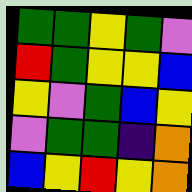[["green", "green", "yellow", "green", "violet"], ["red", "green", "yellow", "yellow", "blue"], ["yellow", "violet", "green", "blue", "yellow"], ["violet", "green", "green", "indigo", "orange"], ["blue", "yellow", "red", "yellow", "orange"]]